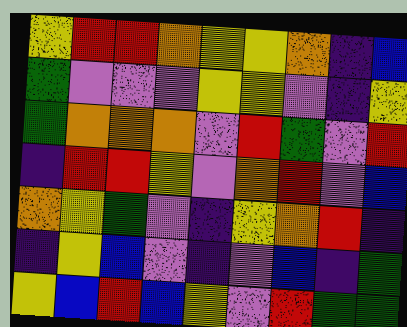[["yellow", "red", "red", "orange", "yellow", "yellow", "orange", "indigo", "blue"], ["green", "violet", "violet", "violet", "yellow", "yellow", "violet", "indigo", "yellow"], ["green", "orange", "orange", "orange", "violet", "red", "green", "violet", "red"], ["indigo", "red", "red", "yellow", "violet", "orange", "red", "violet", "blue"], ["orange", "yellow", "green", "violet", "indigo", "yellow", "orange", "red", "indigo"], ["indigo", "yellow", "blue", "violet", "indigo", "violet", "blue", "indigo", "green"], ["yellow", "blue", "red", "blue", "yellow", "violet", "red", "green", "green"]]